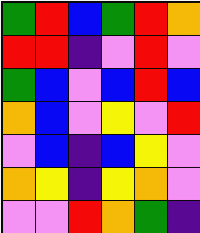[["green", "red", "blue", "green", "red", "orange"], ["red", "red", "indigo", "violet", "red", "violet"], ["green", "blue", "violet", "blue", "red", "blue"], ["orange", "blue", "violet", "yellow", "violet", "red"], ["violet", "blue", "indigo", "blue", "yellow", "violet"], ["orange", "yellow", "indigo", "yellow", "orange", "violet"], ["violet", "violet", "red", "orange", "green", "indigo"]]